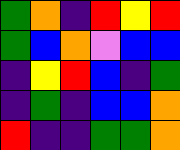[["green", "orange", "indigo", "red", "yellow", "red"], ["green", "blue", "orange", "violet", "blue", "blue"], ["indigo", "yellow", "red", "blue", "indigo", "green"], ["indigo", "green", "indigo", "blue", "blue", "orange"], ["red", "indigo", "indigo", "green", "green", "orange"]]